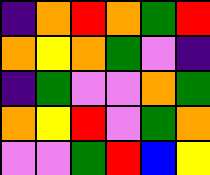[["indigo", "orange", "red", "orange", "green", "red"], ["orange", "yellow", "orange", "green", "violet", "indigo"], ["indigo", "green", "violet", "violet", "orange", "green"], ["orange", "yellow", "red", "violet", "green", "orange"], ["violet", "violet", "green", "red", "blue", "yellow"]]